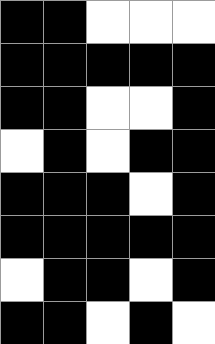[["black", "black", "white", "white", "white"], ["black", "black", "black", "black", "black"], ["black", "black", "white", "white", "black"], ["white", "black", "white", "black", "black"], ["black", "black", "black", "white", "black"], ["black", "black", "black", "black", "black"], ["white", "black", "black", "white", "black"], ["black", "black", "white", "black", "white"]]